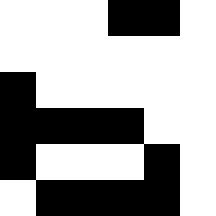[["white", "white", "white", "black", "black", "white"], ["white", "white", "white", "white", "white", "white"], ["black", "white", "white", "white", "white", "white"], ["black", "black", "black", "black", "white", "white"], ["black", "white", "white", "white", "black", "white"], ["white", "black", "black", "black", "black", "white"]]